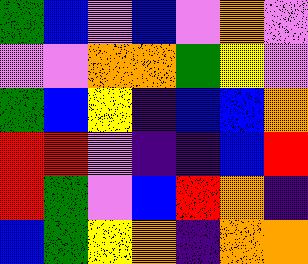[["green", "blue", "violet", "blue", "violet", "orange", "violet"], ["violet", "violet", "orange", "orange", "green", "yellow", "violet"], ["green", "blue", "yellow", "indigo", "blue", "blue", "orange"], ["red", "red", "violet", "indigo", "indigo", "blue", "red"], ["red", "green", "violet", "blue", "red", "orange", "indigo"], ["blue", "green", "yellow", "orange", "indigo", "orange", "orange"]]